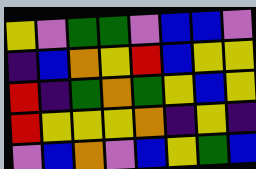[["yellow", "violet", "green", "green", "violet", "blue", "blue", "violet"], ["indigo", "blue", "orange", "yellow", "red", "blue", "yellow", "yellow"], ["red", "indigo", "green", "orange", "green", "yellow", "blue", "yellow"], ["red", "yellow", "yellow", "yellow", "orange", "indigo", "yellow", "indigo"], ["violet", "blue", "orange", "violet", "blue", "yellow", "green", "blue"]]